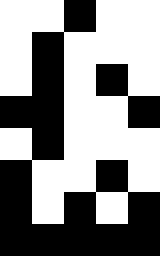[["white", "white", "black", "white", "white"], ["white", "black", "white", "white", "white"], ["white", "black", "white", "black", "white"], ["black", "black", "white", "white", "black"], ["white", "black", "white", "white", "white"], ["black", "white", "white", "black", "white"], ["black", "white", "black", "white", "black"], ["black", "black", "black", "black", "black"]]